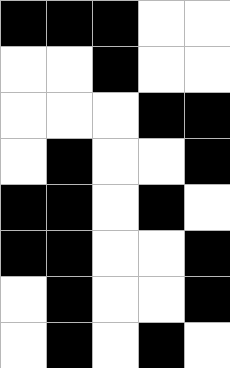[["black", "black", "black", "white", "white"], ["white", "white", "black", "white", "white"], ["white", "white", "white", "black", "black"], ["white", "black", "white", "white", "black"], ["black", "black", "white", "black", "white"], ["black", "black", "white", "white", "black"], ["white", "black", "white", "white", "black"], ["white", "black", "white", "black", "white"]]